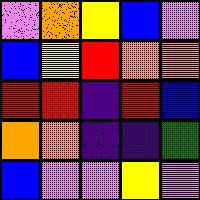[["violet", "orange", "yellow", "blue", "violet"], ["blue", "yellow", "red", "orange", "orange"], ["red", "red", "indigo", "red", "blue"], ["orange", "orange", "indigo", "indigo", "green"], ["blue", "violet", "violet", "yellow", "violet"]]